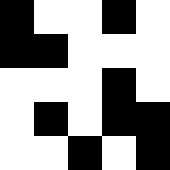[["black", "white", "white", "black", "white"], ["black", "black", "white", "white", "white"], ["white", "white", "white", "black", "white"], ["white", "black", "white", "black", "black"], ["white", "white", "black", "white", "black"]]